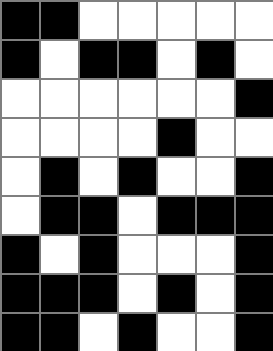[["black", "black", "white", "white", "white", "white", "white"], ["black", "white", "black", "black", "white", "black", "white"], ["white", "white", "white", "white", "white", "white", "black"], ["white", "white", "white", "white", "black", "white", "white"], ["white", "black", "white", "black", "white", "white", "black"], ["white", "black", "black", "white", "black", "black", "black"], ["black", "white", "black", "white", "white", "white", "black"], ["black", "black", "black", "white", "black", "white", "black"], ["black", "black", "white", "black", "white", "white", "black"]]